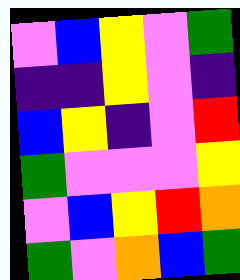[["violet", "blue", "yellow", "violet", "green"], ["indigo", "indigo", "yellow", "violet", "indigo"], ["blue", "yellow", "indigo", "violet", "red"], ["green", "violet", "violet", "violet", "yellow"], ["violet", "blue", "yellow", "red", "orange"], ["green", "violet", "orange", "blue", "green"]]